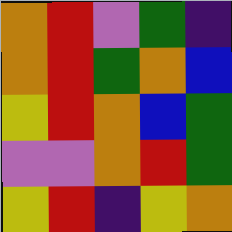[["orange", "red", "violet", "green", "indigo"], ["orange", "red", "green", "orange", "blue"], ["yellow", "red", "orange", "blue", "green"], ["violet", "violet", "orange", "red", "green"], ["yellow", "red", "indigo", "yellow", "orange"]]